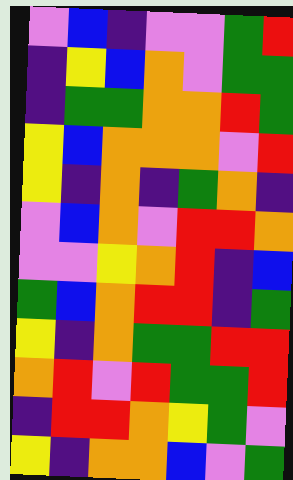[["violet", "blue", "indigo", "violet", "violet", "green", "red"], ["indigo", "yellow", "blue", "orange", "violet", "green", "green"], ["indigo", "green", "green", "orange", "orange", "red", "green"], ["yellow", "blue", "orange", "orange", "orange", "violet", "red"], ["yellow", "indigo", "orange", "indigo", "green", "orange", "indigo"], ["violet", "blue", "orange", "violet", "red", "red", "orange"], ["violet", "violet", "yellow", "orange", "red", "indigo", "blue"], ["green", "blue", "orange", "red", "red", "indigo", "green"], ["yellow", "indigo", "orange", "green", "green", "red", "red"], ["orange", "red", "violet", "red", "green", "green", "red"], ["indigo", "red", "red", "orange", "yellow", "green", "violet"], ["yellow", "indigo", "orange", "orange", "blue", "violet", "green"]]